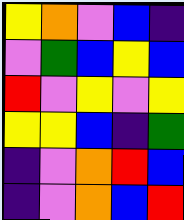[["yellow", "orange", "violet", "blue", "indigo"], ["violet", "green", "blue", "yellow", "blue"], ["red", "violet", "yellow", "violet", "yellow"], ["yellow", "yellow", "blue", "indigo", "green"], ["indigo", "violet", "orange", "red", "blue"], ["indigo", "violet", "orange", "blue", "red"]]